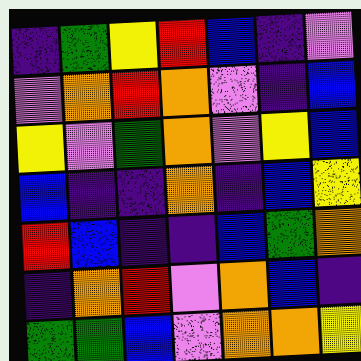[["indigo", "green", "yellow", "red", "blue", "indigo", "violet"], ["violet", "orange", "red", "orange", "violet", "indigo", "blue"], ["yellow", "violet", "green", "orange", "violet", "yellow", "blue"], ["blue", "indigo", "indigo", "orange", "indigo", "blue", "yellow"], ["red", "blue", "indigo", "indigo", "blue", "green", "orange"], ["indigo", "orange", "red", "violet", "orange", "blue", "indigo"], ["green", "green", "blue", "violet", "orange", "orange", "yellow"]]